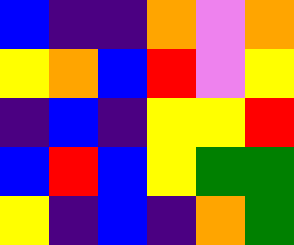[["blue", "indigo", "indigo", "orange", "violet", "orange"], ["yellow", "orange", "blue", "red", "violet", "yellow"], ["indigo", "blue", "indigo", "yellow", "yellow", "red"], ["blue", "red", "blue", "yellow", "green", "green"], ["yellow", "indigo", "blue", "indigo", "orange", "green"]]